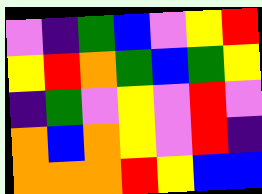[["violet", "indigo", "green", "blue", "violet", "yellow", "red"], ["yellow", "red", "orange", "green", "blue", "green", "yellow"], ["indigo", "green", "violet", "yellow", "violet", "red", "violet"], ["orange", "blue", "orange", "yellow", "violet", "red", "indigo"], ["orange", "orange", "orange", "red", "yellow", "blue", "blue"]]